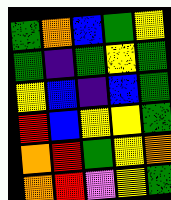[["green", "orange", "blue", "green", "yellow"], ["green", "indigo", "green", "yellow", "green"], ["yellow", "blue", "indigo", "blue", "green"], ["red", "blue", "yellow", "yellow", "green"], ["orange", "red", "green", "yellow", "orange"], ["orange", "red", "violet", "yellow", "green"]]